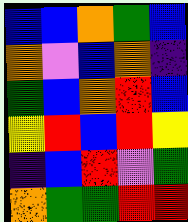[["blue", "blue", "orange", "green", "blue"], ["orange", "violet", "blue", "orange", "indigo"], ["green", "blue", "orange", "red", "blue"], ["yellow", "red", "blue", "red", "yellow"], ["indigo", "blue", "red", "violet", "green"], ["orange", "green", "green", "red", "red"]]